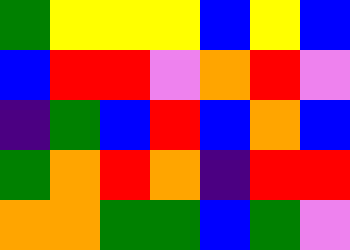[["green", "yellow", "yellow", "yellow", "blue", "yellow", "blue"], ["blue", "red", "red", "violet", "orange", "red", "violet"], ["indigo", "green", "blue", "red", "blue", "orange", "blue"], ["green", "orange", "red", "orange", "indigo", "red", "red"], ["orange", "orange", "green", "green", "blue", "green", "violet"]]